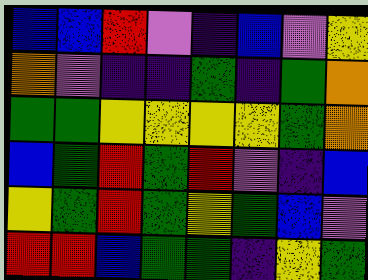[["blue", "blue", "red", "violet", "indigo", "blue", "violet", "yellow"], ["orange", "violet", "indigo", "indigo", "green", "indigo", "green", "orange"], ["green", "green", "yellow", "yellow", "yellow", "yellow", "green", "orange"], ["blue", "green", "red", "green", "red", "violet", "indigo", "blue"], ["yellow", "green", "red", "green", "yellow", "green", "blue", "violet"], ["red", "red", "blue", "green", "green", "indigo", "yellow", "green"]]